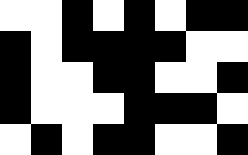[["white", "white", "black", "white", "black", "white", "black", "black"], ["black", "white", "black", "black", "black", "black", "white", "white"], ["black", "white", "white", "black", "black", "white", "white", "black"], ["black", "white", "white", "white", "black", "black", "black", "white"], ["white", "black", "white", "black", "black", "white", "white", "black"]]